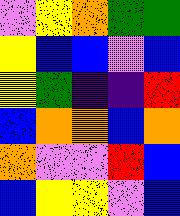[["violet", "yellow", "orange", "green", "green"], ["yellow", "blue", "blue", "violet", "blue"], ["yellow", "green", "indigo", "indigo", "red"], ["blue", "orange", "orange", "blue", "orange"], ["orange", "violet", "violet", "red", "blue"], ["blue", "yellow", "yellow", "violet", "blue"]]